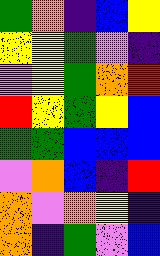[["green", "orange", "indigo", "blue", "yellow"], ["yellow", "yellow", "green", "violet", "indigo"], ["violet", "yellow", "green", "orange", "red"], ["red", "yellow", "green", "yellow", "blue"], ["green", "green", "blue", "blue", "blue"], ["violet", "orange", "blue", "indigo", "red"], ["orange", "violet", "orange", "yellow", "indigo"], ["orange", "indigo", "green", "violet", "blue"]]